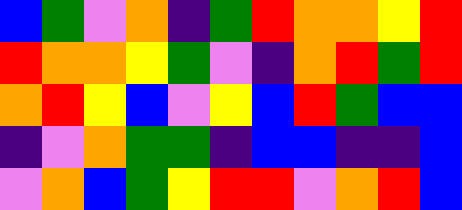[["blue", "green", "violet", "orange", "indigo", "green", "red", "orange", "orange", "yellow", "red"], ["red", "orange", "orange", "yellow", "green", "violet", "indigo", "orange", "red", "green", "red"], ["orange", "red", "yellow", "blue", "violet", "yellow", "blue", "red", "green", "blue", "blue"], ["indigo", "violet", "orange", "green", "green", "indigo", "blue", "blue", "indigo", "indigo", "blue"], ["violet", "orange", "blue", "green", "yellow", "red", "red", "violet", "orange", "red", "blue"]]